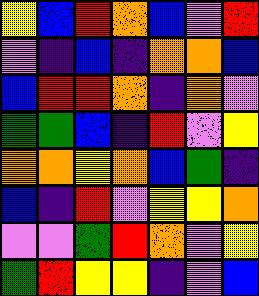[["yellow", "blue", "red", "orange", "blue", "violet", "red"], ["violet", "indigo", "blue", "indigo", "orange", "orange", "blue"], ["blue", "red", "red", "orange", "indigo", "orange", "violet"], ["green", "green", "blue", "indigo", "red", "violet", "yellow"], ["orange", "orange", "yellow", "orange", "blue", "green", "indigo"], ["blue", "indigo", "red", "violet", "yellow", "yellow", "orange"], ["violet", "violet", "green", "red", "orange", "violet", "yellow"], ["green", "red", "yellow", "yellow", "indigo", "violet", "blue"]]